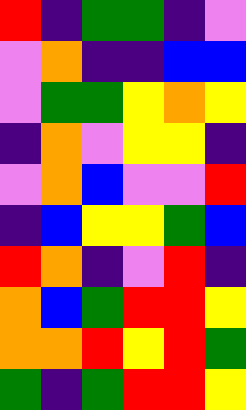[["red", "indigo", "green", "green", "indigo", "violet"], ["violet", "orange", "indigo", "indigo", "blue", "blue"], ["violet", "green", "green", "yellow", "orange", "yellow"], ["indigo", "orange", "violet", "yellow", "yellow", "indigo"], ["violet", "orange", "blue", "violet", "violet", "red"], ["indigo", "blue", "yellow", "yellow", "green", "blue"], ["red", "orange", "indigo", "violet", "red", "indigo"], ["orange", "blue", "green", "red", "red", "yellow"], ["orange", "orange", "red", "yellow", "red", "green"], ["green", "indigo", "green", "red", "red", "yellow"]]